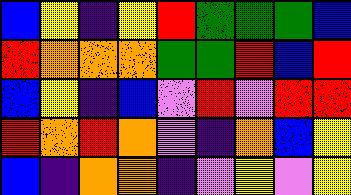[["blue", "yellow", "indigo", "yellow", "red", "green", "green", "green", "blue"], ["red", "orange", "orange", "orange", "green", "green", "red", "blue", "red"], ["blue", "yellow", "indigo", "blue", "violet", "red", "violet", "red", "red"], ["red", "orange", "red", "orange", "violet", "indigo", "orange", "blue", "yellow"], ["blue", "indigo", "orange", "orange", "indigo", "violet", "yellow", "violet", "yellow"]]